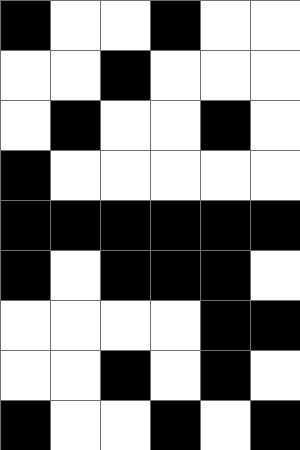[["black", "white", "white", "black", "white", "white"], ["white", "white", "black", "white", "white", "white"], ["white", "black", "white", "white", "black", "white"], ["black", "white", "white", "white", "white", "white"], ["black", "black", "black", "black", "black", "black"], ["black", "white", "black", "black", "black", "white"], ["white", "white", "white", "white", "black", "black"], ["white", "white", "black", "white", "black", "white"], ["black", "white", "white", "black", "white", "black"]]